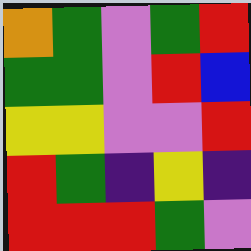[["orange", "green", "violet", "green", "red"], ["green", "green", "violet", "red", "blue"], ["yellow", "yellow", "violet", "violet", "red"], ["red", "green", "indigo", "yellow", "indigo"], ["red", "red", "red", "green", "violet"]]